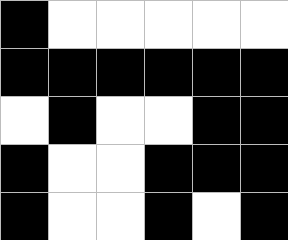[["black", "white", "white", "white", "white", "white"], ["black", "black", "black", "black", "black", "black"], ["white", "black", "white", "white", "black", "black"], ["black", "white", "white", "black", "black", "black"], ["black", "white", "white", "black", "white", "black"]]